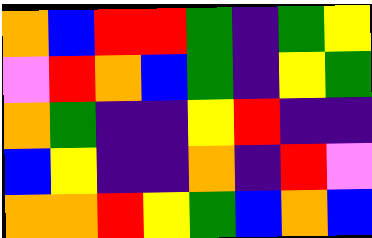[["orange", "blue", "red", "red", "green", "indigo", "green", "yellow"], ["violet", "red", "orange", "blue", "green", "indigo", "yellow", "green"], ["orange", "green", "indigo", "indigo", "yellow", "red", "indigo", "indigo"], ["blue", "yellow", "indigo", "indigo", "orange", "indigo", "red", "violet"], ["orange", "orange", "red", "yellow", "green", "blue", "orange", "blue"]]